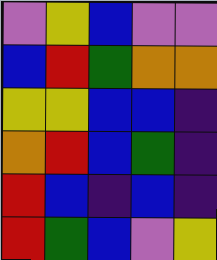[["violet", "yellow", "blue", "violet", "violet"], ["blue", "red", "green", "orange", "orange"], ["yellow", "yellow", "blue", "blue", "indigo"], ["orange", "red", "blue", "green", "indigo"], ["red", "blue", "indigo", "blue", "indigo"], ["red", "green", "blue", "violet", "yellow"]]